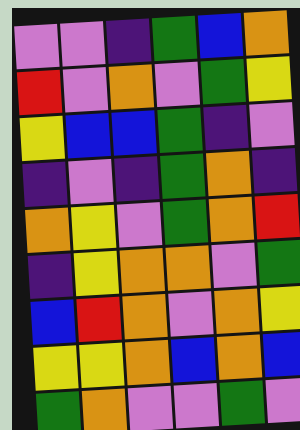[["violet", "violet", "indigo", "green", "blue", "orange"], ["red", "violet", "orange", "violet", "green", "yellow"], ["yellow", "blue", "blue", "green", "indigo", "violet"], ["indigo", "violet", "indigo", "green", "orange", "indigo"], ["orange", "yellow", "violet", "green", "orange", "red"], ["indigo", "yellow", "orange", "orange", "violet", "green"], ["blue", "red", "orange", "violet", "orange", "yellow"], ["yellow", "yellow", "orange", "blue", "orange", "blue"], ["green", "orange", "violet", "violet", "green", "violet"]]